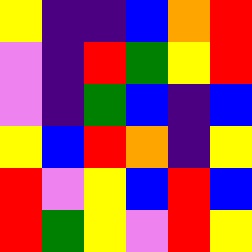[["yellow", "indigo", "indigo", "blue", "orange", "red"], ["violet", "indigo", "red", "green", "yellow", "red"], ["violet", "indigo", "green", "blue", "indigo", "blue"], ["yellow", "blue", "red", "orange", "indigo", "yellow"], ["red", "violet", "yellow", "blue", "red", "blue"], ["red", "green", "yellow", "violet", "red", "yellow"]]